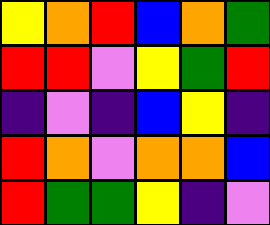[["yellow", "orange", "red", "blue", "orange", "green"], ["red", "red", "violet", "yellow", "green", "red"], ["indigo", "violet", "indigo", "blue", "yellow", "indigo"], ["red", "orange", "violet", "orange", "orange", "blue"], ["red", "green", "green", "yellow", "indigo", "violet"]]